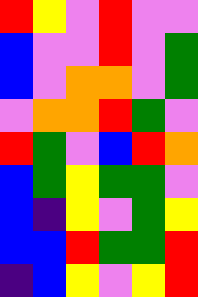[["red", "yellow", "violet", "red", "violet", "violet"], ["blue", "violet", "violet", "red", "violet", "green"], ["blue", "violet", "orange", "orange", "violet", "green"], ["violet", "orange", "orange", "red", "green", "violet"], ["red", "green", "violet", "blue", "red", "orange"], ["blue", "green", "yellow", "green", "green", "violet"], ["blue", "indigo", "yellow", "violet", "green", "yellow"], ["blue", "blue", "red", "green", "green", "red"], ["indigo", "blue", "yellow", "violet", "yellow", "red"]]